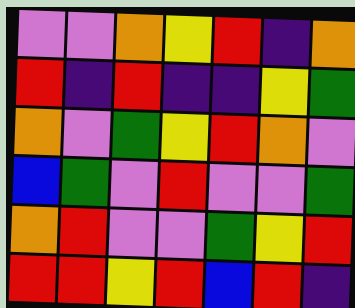[["violet", "violet", "orange", "yellow", "red", "indigo", "orange"], ["red", "indigo", "red", "indigo", "indigo", "yellow", "green"], ["orange", "violet", "green", "yellow", "red", "orange", "violet"], ["blue", "green", "violet", "red", "violet", "violet", "green"], ["orange", "red", "violet", "violet", "green", "yellow", "red"], ["red", "red", "yellow", "red", "blue", "red", "indigo"]]